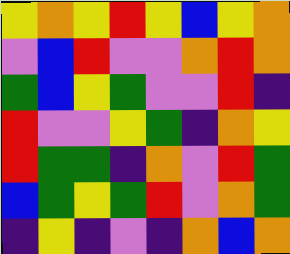[["yellow", "orange", "yellow", "red", "yellow", "blue", "yellow", "orange"], ["violet", "blue", "red", "violet", "violet", "orange", "red", "orange"], ["green", "blue", "yellow", "green", "violet", "violet", "red", "indigo"], ["red", "violet", "violet", "yellow", "green", "indigo", "orange", "yellow"], ["red", "green", "green", "indigo", "orange", "violet", "red", "green"], ["blue", "green", "yellow", "green", "red", "violet", "orange", "green"], ["indigo", "yellow", "indigo", "violet", "indigo", "orange", "blue", "orange"]]